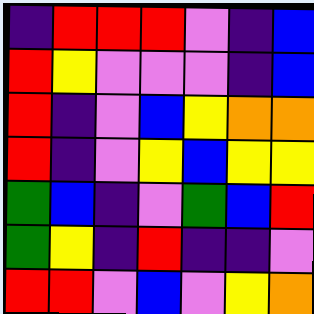[["indigo", "red", "red", "red", "violet", "indigo", "blue"], ["red", "yellow", "violet", "violet", "violet", "indigo", "blue"], ["red", "indigo", "violet", "blue", "yellow", "orange", "orange"], ["red", "indigo", "violet", "yellow", "blue", "yellow", "yellow"], ["green", "blue", "indigo", "violet", "green", "blue", "red"], ["green", "yellow", "indigo", "red", "indigo", "indigo", "violet"], ["red", "red", "violet", "blue", "violet", "yellow", "orange"]]